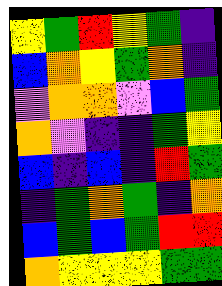[["yellow", "green", "red", "yellow", "green", "indigo"], ["blue", "orange", "yellow", "green", "orange", "indigo"], ["violet", "orange", "orange", "violet", "blue", "green"], ["orange", "violet", "indigo", "indigo", "green", "yellow"], ["blue", "indigo", "blue", "indigo", "red", "green"], ["indigo", "green", "orange", "green", "indigo", "orange"], ["blue", "green", "blue", "green", "red", "red"], ["orange", "yellow", "yellow", "yellow", "green", "green"]]